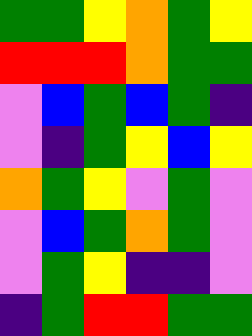[["green", "green", "yellow", "orange", "green", "yellow"], ["red", "red", "red", "orange", "green", "green"], ["violet", "blue", "green", "blue", "green", "indigo"], ["violet", "indigo", "green", "yellow", "blue", "yellow"], ["orange", "green", "yellow", "violet", "green", "violet"], ["violet", "blue", "green", "orange", "green", "violet"], ["violet", "green", "yellow", "indigo", "indigo", "violet"], ["indigo", "green", "red", "red", "green", "green"]]